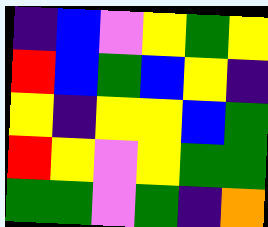[["indigo", "blue", "violet", "yellow", "green", "yellow"], ["red", "blue", "green", "blue", "yellow", "indigo"], ["yellow", "indigo", "yellow", "yellow", "blue", "green"], ["red", "yellow", "violet", "yellow", "green", "green"], ["green", "green", "violet", "green", "indigo", "orange"]]